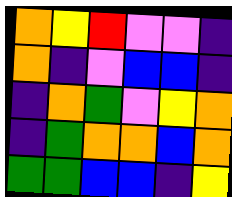[["orange", "yellow", "red", "violet", "violet", "indigo"], ["orange", "indigo", "violet", "blue", "blue", "indigo"], ["indigo", "orange", "green", "violet", "yellow", "orange"], ["indigo", "green", "orange", "orange", "blue", "orange"], ["green", "green", "blue", "blue", "indigo", "yellow"]]